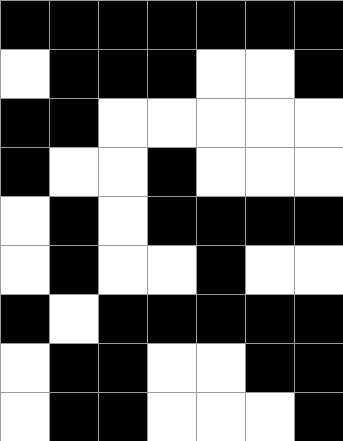[["black", "black", "black", "black", "black", "black", "black"], ["white", "black", "black", "black", "white", "white", "black"], ["black", "black", "white", "white", "white", "white", "white"], ["black", "white", "white", "black", "white", "white", "white"], ["white", "black", "white", "black", "black", "black", "black"], ["white", "black", "white", "white", "black", "white", "white"], ["black", "white", "black", "black", "black", "black", "black"], ["white", "black", "black", "white", "white", "black", "black"], ["white", "black", "black", "white", "white", "white", "black"]]